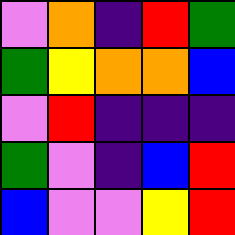[["violet", "orange", "indigo", "red", "green"], ["green", "yellow", "orange", "orange", "blue"], ["violet", "red", "indigo", "indigo", "indigo"], ["green", "violet", "indigo", "blue", "red"], ["blue", "violet", "violet", "yellow", "red"]]